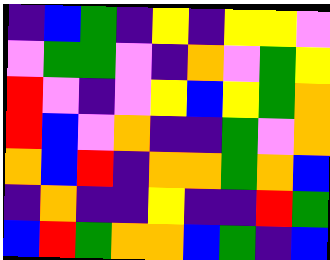[["indigo", "blue", "green", "indigo", "yellow", "indigo", "yellow", "yellow", "violet"], ["violet", "green", "green", "violet", "indigo", "orange", "violet", "green", "yellow"], ["red", "violet", "indigo", "violet", "yellow", "blue", "yellow", "green", "orange"], ["red", "blue", "violet", "orange", "indigo", "indigo", "green", "violet", "orange"], ["orange", "blue", "red", "indigo", "orange", "orange", "green", "orange", "blue"], ["indigo", "orange", "indigo", "indigo", "yellow", "indigo", "indigo", "red", "green"], ["blue", "red", "green", "orange", "orange", "blue", "green", "indigo", "blue"]]